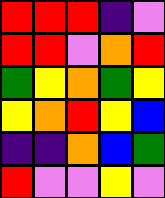[["red", "red", "red", "indigo", "violet"], ["red", "red", "violet", "orange", "red"], ["green", "yellow", "orange", "green", "yellow"], ["yellow", "orange", "red", "yellow", "blue"], ["indigo", "indigo", "orange", "blue", "green"], ["red", "violet", "violet", "yellow", "violet"]]